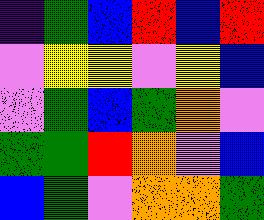[["indigo", "green", "blue", "red", "blue", "red"], ["violet", "yellow", "yellow", "violet", "yellow", "blue"], ["violet", "green", "blue", "green", "orange", "violet"], ["green", "green", "red", "orange", "violet", "blue"], ["blue", "green", "violet", "orange", "orange", "green"]]